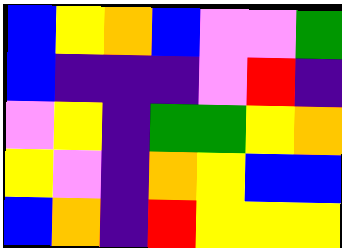[["blue", "yellow", "orange", "blue", "violet", "violet", "green"], ["blue", "indigo", "indigo", "indigo", "violet", "red", "indigo"], ["violet", "yellow", "indigo", "green", "green", "yellow", "orange"], ["yellow", "violet", "indigo", "orange", "yellow", "blue", "blue"], ["blue", "orange", "indigo", "red", "yellow", "yellow", "yellow"]]